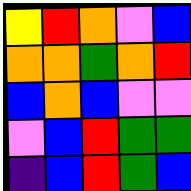[["yellow", "red", "orange", "violet", "blue"], ["orange", "orange", "green", "orange", "red"], ["blue", "orange", "blue", "violet", "violet"], ["violet", "blue", "red", "green", "green"], ["indigo", "blue", "red", "green", "blue"]]